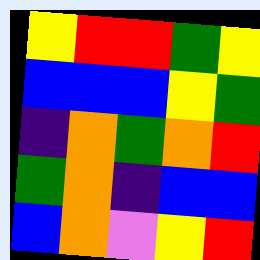[["yellow", "red", "red", "green", "yellow"], ["blue", "blue", "blue", "yellow", "green"], ["indigo", "orange", "green", "orange", "red"], ["green", "orange", "indigo", "blue", "blue"], ["blue", "orange", "violet", "yellow", "red"]]